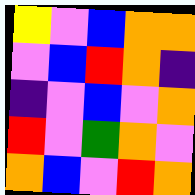[["yellow", "violet", "blue", "orange", "orange"], ["violet", "blue", "red", "orange", "indigo"], ["indigo", "violet", "blue", "violet", "orange"], ["red", "violet", "green", "orange", "violet"], ["orange", "blue", "violet", "red", "orange"]]